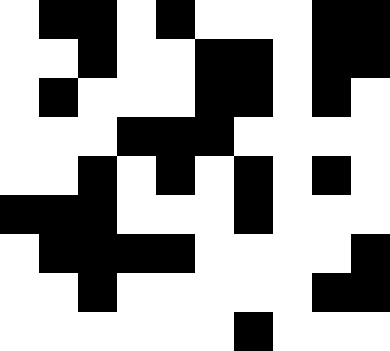[["white", "black", "black", "white", "black", "white", "white", "white", "black", "black"], ["white", "white", "black", "white", "white", "black", "black", "white", "black", "black"], ["white", "black", "white", "white", "white", "black", "black", "white", "black", "white"], ["white", "white", "white", "black", "black", "black", "white", "white", "white", "white"], ["white", "white", "black", "white", "black", "white", "black", "white", "black", "white"], ["black", "black", "black", "white", "white", "white", "black", "white", "white", "white"], ["white", "black", "black", "black", "black", "white", "white", "white", "white", "black"], ["white", "white", "black", "white", "white", "white", "white", "white", "black", "black"], ["white", "white", "white", "white", "white", "white", "black", "white", "white", "white"]]